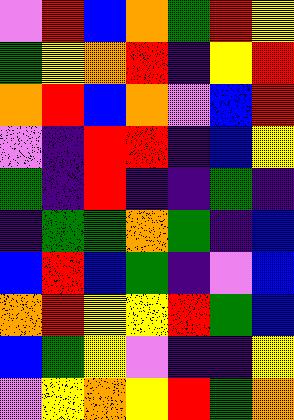[["violet", "red", "blue", "orange", "green", "red", "yellow"], ["green", "yellow", "orange", "red", "indigo", "yellow", "red"], ["orange", "red", "blue", "orange", "violet", "blue", "red"], ["violet", "indigo", "red", "red", "indigo", "blue", "yellow"], ["green", "indigo", "red", "indigo", "indigo", "green", "indigo"], ["indigo", "green", "green", "orange", "green", "indigo", "blue"], ["blue", "red", "blue", "green", "indigo", "violet", "blue"], ["orange", "red", "yellow", "yellow", "red", "green", "blue"], ["blue", "green", "yellow", "violet", "indigo", "indigo", "yellow"], ["violet", "yellow", "orange", "yellow", "red", "green", "orange"]]